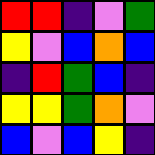[["red", "red", "indigo", "violet", "green"], ["yellow", "violet", "blue", "orange", "blue"], ["indigo", "red", "green", "blue", "indigo"], ["yellow", "yellow", "green", "orange", "violet"], ["blue", "violet", "blue", "yellow", "indigo"]]